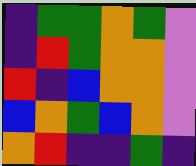[["indigo", "green", "green", "orange", "green", "violet"], ["indigo", "red", "green", "orange", "orange", "violet"], ["red", "indigo", "blue", "orange", "orange", "violet"], ["blue", "orange", "green", "blue", "orange", "violet"], ["orange", "red", "indigo", "indigo", "green", "indigo"]]